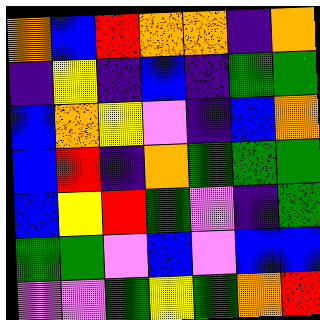[["orange", "blue", "red", "orange", "orange", "indigo", "orange"], ["indigo", "yellow", "indigo", "blue", "indigo", "green", "green"], ["blue", "orange", "yellow", "violet", "indigo", "blue", "orange"], ["blue", "red", "indigo", "orange", "green", "green", "green"], ["blue", "yellow", "red", "green", "violet", "indigo", "green"], ["green", "green", "violet", "blue", "violet", "blue", "blue"], ["violet", "violet", "green", "yellow", "green", "orange", "red"]]